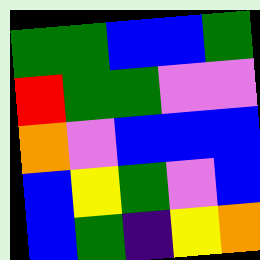[["green", "green", "blue", "blue", "green"], ["red", "green", "green", "violet", "violet"], ["orange", "violet", "blue", "blue", "blue"], ["blue", "yellow", "green", "violet", "blue"], ["blue", "green", "indigo", "yellow", "orange"]]